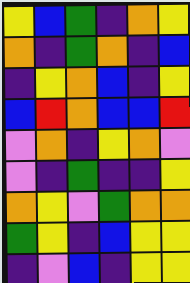[["yellow", "blue", "green", "indigo", "orange", "yellow"], ["orange", "indigo", "green", "orange", "indigo", "blue"], ["indigo", "yellow", "orange", "blue", "indigo", "yellow"], ["blue", "red", "orange", "blue", "blue", "red"], ["violet", "orange", "indigo", "yellow", "orange", "violet"], ["violet", "indigo", "green", "indigo", "indigo", "yellow"], ["orange", "yellow", "violet", "green", "orange", "orange"], ["green", "yellow", "indigo", "blue", "yellow", "yellow"], ["indigo", "violet", "blue", "indigo", "yellow", "yellow"]]